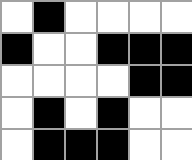[["white", "black", "white", "white", "white", "white"], ["black", "white", "white", "black", "black", "black"], ["white", "white", "white", "white", "black", "black"], ["white", "black", "white", "black", "white", "white"], ["white", "black", "black", "black", "white", "white"]]